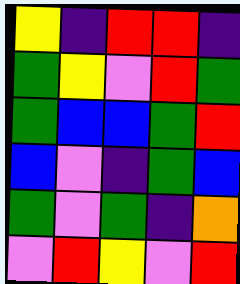[["yellow", "indigo", "red", "red", "indigo"], ["green", "yellow", "violet", "red", "green"], ["green", "blue", "blue", "green", "red"], ["blue", "violet", "indigo", "green", "blue"], ["green", "violet", "green", "indigo", "orange"], ["violet", "red", "yellow", "violet", "red"]]